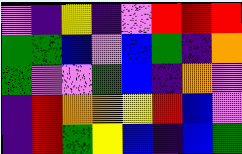[["violet", "indigo", "yellow", "indigo", "violet", "red", "red", "red"], ["green", "green", "blue", "violet", "blue", "green", "indigo", "orange"], ["green", "violet", "violet", "green", "blue", "indigo", "orange", "violet"], ["indigo", "red", "orange", "orange", "yellow", "red", "blue", "violet"], ["indigo", "red", "green", "yellow", "blue", "indigo", "blue", "green"]]